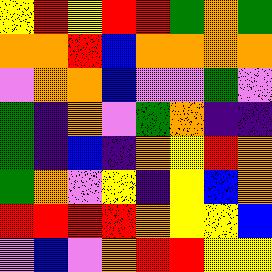[["yellow", "red", "yellow", "red", "red", "green", "orange", "green"], ["orange", "orange", "red", "blue", "orange", "orange", "orange", "orange"], ["violet", "orange", "orange", "blue", "violet", "violet", "green", "violet"], ["green", "indigo", "orange", "violet", "green", "orange", "indigo", "indigo"], ["green", "indigo", "blue", "indigo", "orange", "yellow", "red", "orange"], ["green", "orange", "violet", "yellow", "indigo", "yellow", "blue", "orange"], ["red", "red", "red", "red", "orange", "yellow", "yellow", "blue"], ["violet", "blue", "violet", "orange", "red", "red", "yellow", "yellow"]]